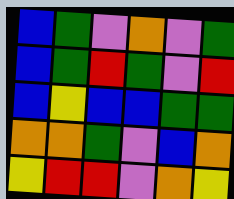[["blue", "green", "violet", "orange", "violet", "green"], ["blue", "green", "red", "green", "violet", "red"], ["blue", "yellow", "blue", "blue", "green", "green"], ["orange", "orange", "green", "violet", "blue", "orange"], ["yellow", "red", "red", "violet", "orange", "yellow"]]